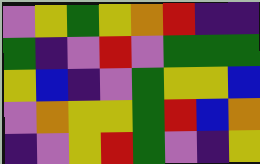[["violet", "yellow", "green", "yellow", "orange", "red", "indigo", "indigo"], ["green", "indigo", "violet", "red", "violet", "green", "green", "green"], ["yellow", "blue", "indigo", "violet", "green", "yellow", "yellow", "blue"], ["violet", "orange", "yellow", "yellow", "green", "red", "blue", "orange"], ["indigo", "violet", "yellow", "red", "green", "violet", "indigo", "yellow"]]